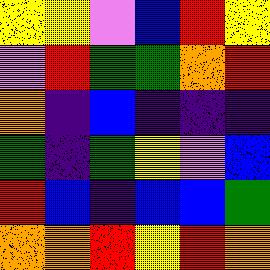[["yellow", "yellow", "violet", "blue", "red", "yellow"], ["violet", "red", "green", "green", "orange", "red"], ["orange", "indigo", "blue", "indigo", "indigo", "indigo"], ["green", "indigo", "green", "yellow", "violet", "blue"], ["red", "blue", "indigo", "blue", "blue", "green"], ["orange", "orange", "red", "yellow", "red", "orange"]]